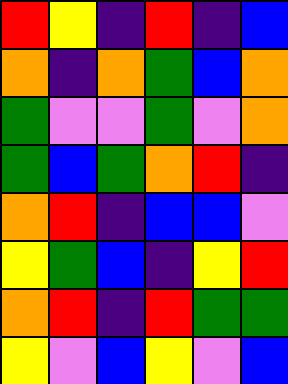[["red", "yellow", "indigo", "red", "indigo", "blue"], ["orange", "indigo", "orange", "green", "blue", "orange"], ["green", "violet", "violet", "green", "violet", "orange"], ["green", "blue", "green", "orange", "red", "indigo"], ["orange", "red", "indigo", "blue", "blue", "violet"], ["yellow", "green", "blue", "indigo", "yellow", "red"], ["orange", "red", "indigo", "red", "green", "green"], ["yellow", "violet", "blue", "yellow", "violet", "blue"]]